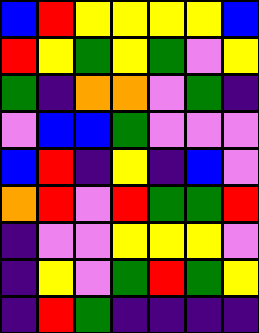[["blue", "red", "yellow", "yellow", "yellow", "yellow", "blue"], ["red", "yellow", "green", "yellow", "green", "violet", "yellow"], ["green", "indigo", "orange", "orange", "violet", "green", "indigo"], ["violet", "blue", "blue", "green", "violet", "violet", "violet"], ["blue", "red", "indigo", "yellow", "indigo", "blue", "violet"], ["orange", "red", "violet", "red", "green", "green", "red"], ["indigo", "violet", "violet", "yellow", "yellow", "yellow", "violet"], ["indigo", "yellow", "violet", "green", "red", "green", "yellow"], ["indigo", "red", "green", "indigo", "indigo", "indigo", "indigo"]]